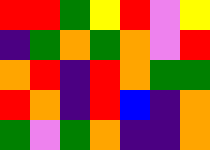[["red", "red", "green", "yellow", "red", "violet", "yellow"], ["indigo", "green", "orange", "green", "orange", "violet", "red"], ["orange", "red", "indigo", "red", "orange", "green", "green"], ["red", "orange", "indigo", "red", "blue", "indigo", "orange"], ["green", "violet", "green", "orange", "indigo", "indigo", "orange"]]